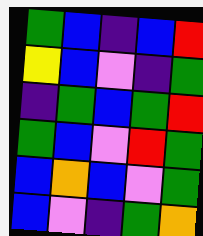[["green", "blue", "indigo", "blue", "red"], ["yellow", "blue", "violet", "indigo", "green"], ["indigo", "green", "blue", "green", "red"], ["green", "blue", "violet", "red", "green"], ["blue", "orange", "blue", "violet", "green"], ["blue", "violet", "indigo", "green", "orange"]]